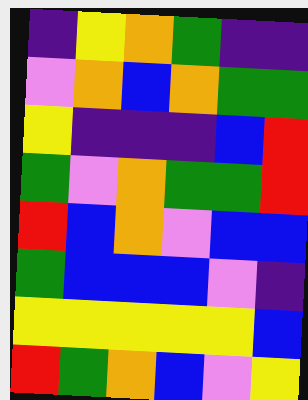[["indigo", "yellow", "orange", "green", "indigo", "indigo"], ["violet", "orange", "blue", "orange", "green", "green"], ["yellow", "indigo", "indigo", "indigo", "blue", "red"], ["green", "violet", "orange", "green", "green", "red"], ["red", "blue", "orange", "violet", "blue", "blue"], ["green", "blue", "blue", "blue", "violet", "indigo"], ["yellow", "yellow", "yellow", "yellow", "yellow", "blue"], ["red", "green", "orange", "blue", "violet", "yellow"]]